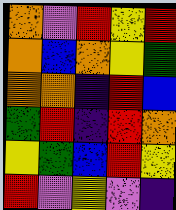[["orange", "violet", "red", "yellow", "red"], ["orange", "blue", "orange", "yellow", "green"], ["orange", "orange", "indigo", "red", "blue"], ["green", "red", "indigo", "red", "orange"], ["yellow", "green", "blue", "red", "yellow"], ["red", "violet", "yellow", "violet", "indigo"]]